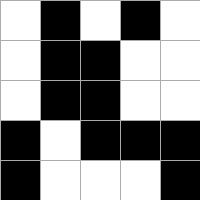[["white", "black", "white", "black", "white"], ["white", "black", "black", "white", "white"], ["white", "black", "black", "white", "white"], ["black", "white", "black", "black", "black"], ["black", "white", "white", "white", "black"]]